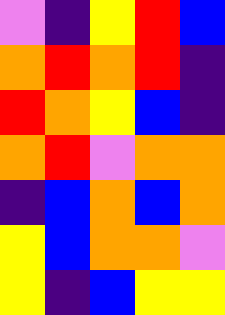[["violet", "indigo", "yellow", "red", "blue"], ["orange", "red", "orange", "red", "indigo"], ["red", "orange", "yellow", "blue", "indigo"], ["orange", "red", "violet", "orange", "orange"], ["indigo", "blue", "orange", "blue", "orange"], ["yellow", "blue", "orange", "orange", "violet"], ["yellow", "indigo", "blue", "yellow", "yellow"]]